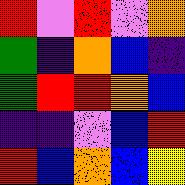[["red", "violet", "red", "violet", "orange"], ["green", "indigo", "orange", "blue", "indigo"], ["green", "red", "red", "orange", "blue"], ["indigo", "indigo", "violet", "blue", "red"], ["red", "blue", "orange", "blue", "yellow"]]